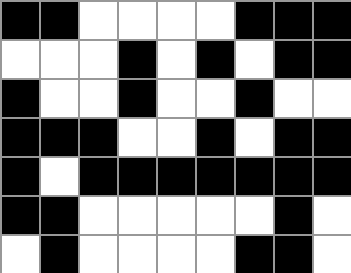[["black", "black", "white", "white", "white", "white", "black", "black", "black"], ["white", "white", "white", "black", "white", "black", "white", "black", "black"], ["black", "white", "white", "black", "white", "white", "black", "white", "white"], ["black", "black", "black", "white", "white", "black", "white", "black", "black"], ["black", "white", "black", "black", "black", "black", "black", "black", "black"], ["black", "black", "white", "white", "white", "white", "white", "black", "white"], ["white", "black", "white", "white", "white", "white", "black", "black", "white"]]